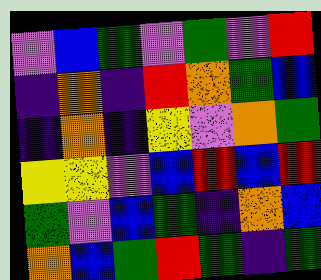[["violet", "blue", "green", "violet", "green", "violet", "red"], ["indigo", "orange", "indigo", "red", "orange", "green", "blue"], ["indigo", "orange", "indigo", "yellow", "violet", "orange", "green"], ["yellow", "yellow", "violet", "blue", "red", "blue", "red"], ["green", "violet", "blue", "green", "indigo", "orange", "blue"], ["orange", "blue", "green", "red", "green", "indigo", "green"]]